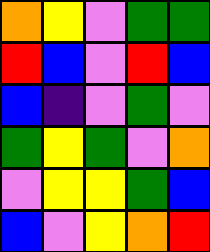[["orange", "yellow", "violet", "green", "green"], ["red", "blue", "violet", "red", "blue"], ["blue", "indigo", "violet", "green", "violet"], ["green", "yellow", "green", "violet", "orange"], ["violet", "yellow", "yellow", "green", "blue"], ["blue", "violet", "yellow", "orange", "red"]]